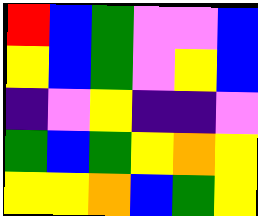[["red", "blue", "green", "violet", "violet", "blue"], ["yellow", "blue", "green", "violet", "yellow", "blue"], ["indigo", "violet", "yellow", "indigo", "indigo", "violet"], ["green", "blue", "green", "yellow", "orange", "yellow"], ["yellow", "yellow", "orange", "blue", "green", "yellow"]]